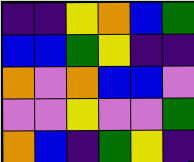[["indigo", "indigo", "yellow", "orange", "blue", "green"], ["blue", "blue", "green", "yellow", "indigo", "indigo"], ["orange", "violet", "orange", "blue", "blue", "violet"], ["violet", "violet", "yellow", "violet", "violet", "green"], ["orange", "blue", "indigo", "green", "yellow", "indigo"]]